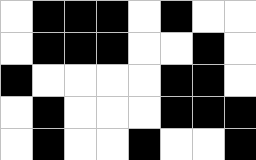[["white", "black", "black", "black", "white", "black", "white", "white"], ["white", "black", "black", "black", "white", "white", "black", "white"], ["black", "white", "white", "white", "white", "black", "black", "white"], ["white", "black", "white", "white", "white", "black", "black", "black"], ["white", "black", "white", "white", "black", "white", "white", "black"]]